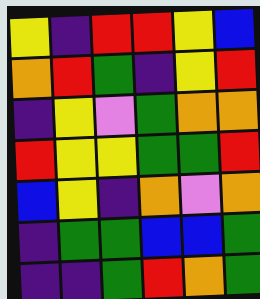[["yellow", "indigo", "red", "red", "yellow", "blue"], ["orange", "red", "green", "indigo", "yellow", "red"], ["indigo", "yellow", "violet", "green", "orange", "orange"], ["red", "yellow", "yellow", "green", "green", "red"], ["blue", "yellow", "indigo", "orange", "violet", "orange"], ["indigo", "green", "green", "blue", "blue", "green"], ["indigo", "indigo", "green", "red", "orange", "green"]]